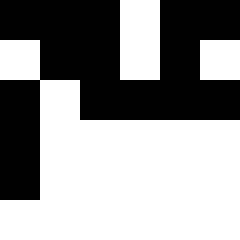[["black", "black", "black", "white", "black", "black"], ["white", "black", "black", "white", "black", "white"], ["black", "white", "black", "black", "black", "black"], ["black", "white", "white", "white", "white", "white"], ["black", "white", "white", "white", "white", "white"], ["white", "white", "white", "white", "white", "white"]]